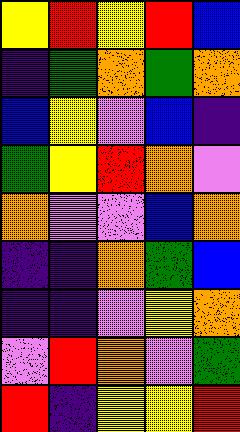[["yellow", "red", "yellow", "red", "blue"], ["indigo", "green", "orange", "green", "orange"], ["blue", "yellow", "violet", "blue", "indigo"], ["green", "yellow", "red", "orange", "violet"], ["orange", "violet", "violet", "blue", "orange"], ["indigo", "indigo", "orange", "green", "blue"], ["indigo", "indigo", "violet", "yellow", "orange"], ["violet", "red", "orange", "violet", "green"], ["red", "indigo", "yellow", "yellow", "red"]]